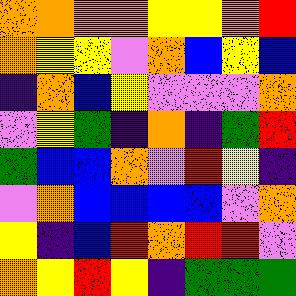[["orange", "orange", "orange", "orange", "yellow", "yellow", "orange", "red"], ["orange", "yellow", "yellow", "violet", "orange", "blue", "yellow", "blue"], ["indigo", "orange", "blue", "yellow", "violet", "violet", "violet", "orange"], ["violet", "yellow", "green", "indigo", "orange", "indigo", "green", "red"], ["green", "blue", "blue", "orange", "violet", "red", "yellow", "indigo"], ["violet", "orange", "blue", "blue", "blue", "blue", "violet", "orange"], ["yellow", "indigo", "blue", "red", "orange", "red", "red", "violet"], ["orange", "yellow", "red", "yellow", "indigo", "green", "green", "green"]]